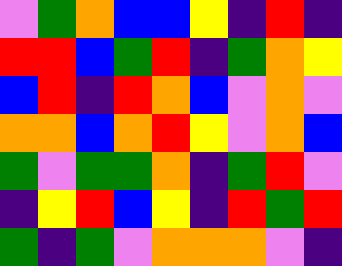[["violet", "green", "orange", "blue", "blue", "yellow", "indigo", "red", "indigo"], ["red", "red", "blue", "green", "red", "indigo", "green", "orange", "yellow"], ["blue", "red", "indigo", "red", "orange", "blue", "violet", "orange", "violet"], ["orange", "orange", "blue", "orange", "red", "yellow", "violet", "orange", "blue"], ["green", "violet", "green", "green", "orange", "indigo", "green", "red", "violet"], ["indigo", "yellow", "red", "blue", "yellow", "indigo", "red", "green", "red"], ["green", "indigo", "green", "violet", "orange", "orange", "orange", "violet", "indigo"]]